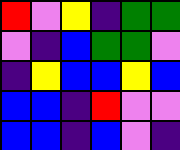[["red", "violet", "yellow", "indigo", "green", "green"], ["violet", "indigo", "blue", "green", "green", "violet"], ["indigo", "yellow", "blue", "blue", "yellow", "blue"], ["blue", "blue", "indigo", "red", "violet", "violet"], ["blue", "blue", "indigo", "blue", "violet", "indigo"]]